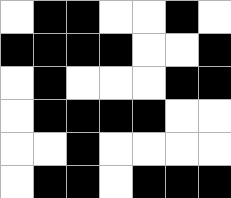[["white", "black", "black", "white", "white", "black", "white"], ["black", "black", "black", "black", "white", "white", "black"], ["white", "black", "white", "white", "white", "black", "black"], ["white", "black", "black", "black", "black", "white", "white"], ["white", "white", "black", "white", "white", "white", "white"], ["white", "black", "black", "white", "black", "black", "black"]]